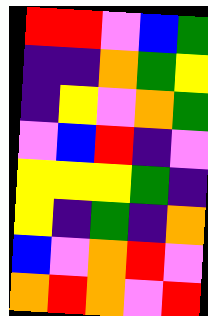[["red", "red", "violet", "blue", "green"], ["indigo", "indigo", "orange", "green", "yellow"], ["indigo", "yellow", "violet", "orange", "green"], ["violet", "blue", "red", "indigo", "violet"], ["yellow", "yellow", "yellow", "green", "indigo"], ["yellow", "indigo", "green", "indigo", "orange"], ["blue", "violet", "orange", "red", "violet"], ["orange", "red", "orange", "violet", "red"]]